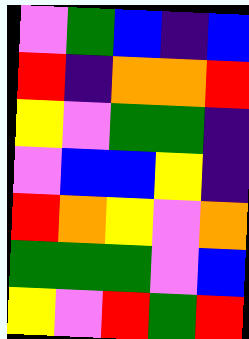[["violet", "green", "blue", "indigo", "blue"], ["red", "indigo", "orange", "orange", "red"], ["yellow", "violet", "green", "green", "indigo"], ["violet", "blue", "blue", "yellow", "indigo"], ["red", "orange", "yellow", "violet", "orange"], ["green", "green", "green", "violet", "blue"], ["yellow", "violet", "red", "green", "red"]]